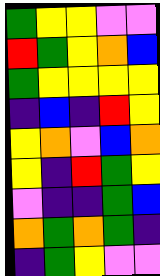[["green", "yellow", "yellow", "violet", "violet"], ["red", "green", "yellow", "orange", "blue"], ["green", "yellow", "yellow", "yellow", "yellow"], ["indigo", "blue", "indigo", "red", "yellow"], ["yellow", "orange", "violet", "blue", "orange"], ["yellow", "indigo", "red", "green", "yellow"], ["violet", "indigo", "indigo", "green", "blue"], ["orange", "green", "orange", "green", "indigo"], ["indigo", "green", "yellow", "violet", "violet"]]